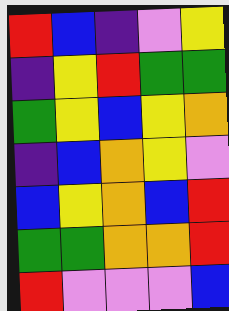[["red", "blue", "indigo", "violet", "yellow"], ["indigo", "yellow", "red", "green", "green"], ["green", "yellow", "blue", "yellow", "orange"], ["indigo", "blue", "orange", "yellow", "violet"], ["blue", "yellow", "orange", "blue", "red"], ["green", "green", "orange", "orange", "red"], ["red", "violet", "violet", "violet", "blue"]]